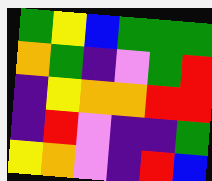[["green", "yellow", "blue", "green", "green", "green"], ["orange", "green", "indigo", "violet", "green", "red"], ["indigo", "yellow", "orange", "orange", "red", "red"], ["indigo", "red", "violet", "indigo", "indigo", "green"], ["yellow", "orange", "violet", "indigo", "red", "blue"]]